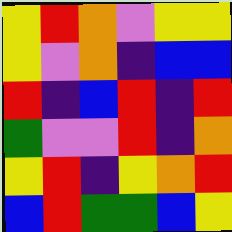[["yellow", "red", "orange", "violet", "yellow", "yellow"], ["yellow", "violet", "orange", "indigo", "blue", "blue"], ["red", "indigo", "blue", "red", "indigo", "red"], ["green", "violet", "violet", "red", "indigo", "orange"], ["yellow", "red", "indigo", "yellow", "orange", "red"], ["blue", "red", "green", "green", "blue", "yellow"]]